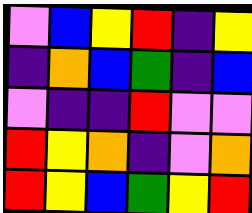[["violet", "blue", "yellow", "red", "indigo", "yellow"], ["indigo", "orange", "blue", "green", "indigo", "blue"], ["violet", "indigo", "indigo", "red", "violet", "violet"], ["red", "yellow", "orange", "indigo", "violet", "orange"], ["red", "yellow", "blue", "green", "yellow", "red"]]